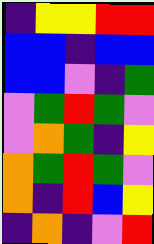[["indigo", "yellow", "yellow", "red", "red"], ["blue", "blue", "indigo", "blue", "blue"], ["blue", "blue", "violet", "indigo", "green"], ["violet", "green", "red", "green", "violet"], ["violet", "orange", "green", "indigo", "yellow"], ["orange", "green", "red", "green", "violet"], ["orange", "indigo", "red", "blue", "yellow"], ["indigo", "orange", "indigo", "violet", "red"]]